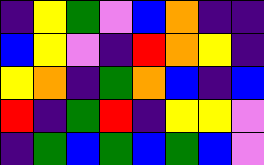[["indigo", "yellow", "green", "violet", "blue", "orange", "indigo", "indigo"], ["blue", "yellow", "violet", "indigo", "red", "orange", "yellow", "indigo"], ["yellow", "orange", "indigo", "green", "orange", "blue", "indigo", "blue"], ["red", "indigo", "green", "red", "indigo", "yellow", "yellow", "violet"], ["indigo", "green", "blue", "green", "blue", "green", "blue", "violet"]]